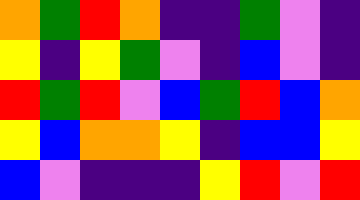[["orange", "green", "red", "orange", "indigo", "indigo", "green", "violet", "indigo"], ["yellow", "indigo", "yellow", "green", "violet", "indigo", "blue", "violet", "indigo"], ["red", "green", "red", "violet", "blue", "green", "red", "blue", "orange"], ["yellow", "blue", "orange", "orange", "yellow", "indigo", "blue", "blue", "yellow"], ["blue", "violet", "indigo", "indigo", "indigo", "yellow", "red", "violet", "red"]]